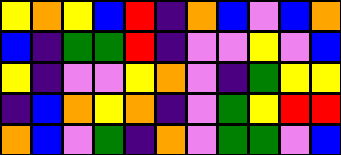[["yellow", "orange", "yellow", "blue", "red", "indigo", "orange", "blue", "violet", "blue", "orange"], ["blue", "indigo", "green", "green", "red", "indigo", "violet", "violet", "yellow", "violet", "blue"], ["yellow", "indigo", "violet", "violet", "yellow", "orange", "violet", "indigo", "green", "yellow", "yellow"], ["indigo", "blue", "orange", "yellow", "orange", "indigo", "violet", "green", "yellow", "red", "red"], ["orange", "blue", "violet", "green", "indigo", "orange", "violet", "green", "green", "violet", "blue"]]